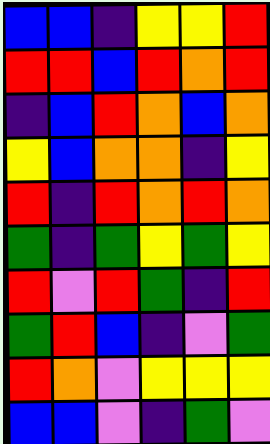[["blue", "blue", "indigo", "yellow", "yellow", "red"], ["red", "red", "blue", "red", "orange", "red"], ["indigo", "blue", "red", "orange", "blue", "orange"], ["yellow", "blue", "orange", "orange", "indigo", "yellow"], ["red", "indigo", "red", "orange", "red", "orange"], ["green", "indigo", "green", "yellow", "green", "yellow"], ["red", "violet", "red", "green", "indigo", "red"], ["green", "red", "blue", "indigo", "violet", "green"], ["red", "orange", "violet", "yellow", "yellow", "yellow"], ["blue", "blue", "violet", "indigo", "green", "violet"]]